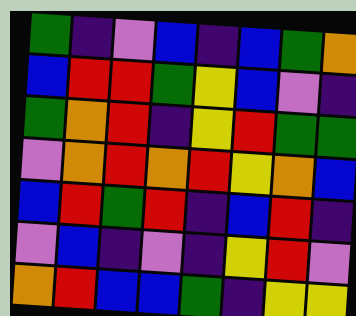[["green", "indigo", "violet", "blue", "indigo", "blue", "green", "orange"], ["blue", "red", "red", "green", "yellow", "blue", "violet", "indigo"], ["green", "orange", "red", "indigo", "yellow", "red", "green", "green"], ["violet", "orange", "red", "orange", "red", "yellow", "orange", "blue"], ["blue", "red", "green", "red", "indigo", "blue", "red", "indigo"], ["violet", "blue", "indigo", "violet", "indigo", "yellow", "red", "violet"], ["orange", "red", "blue", "blue", "green", "indigo", "yellow", "yellow"]]